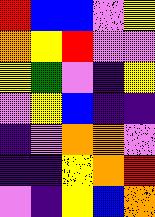[["red", "blue", "blue", "violet", "yellow"], ["orange", "yellow", "red", "violet", "violet"], ["yellow", "green", "violet", "indigo", "yellow"], ["violet", "yellow", "blue", "indigo", "indigo"], ["indigo", "violet", "orange", "orange", "violet"], ["indigo", "indigo", "yellow", "orange", "red"], ["violet", "indigo", "yellow", "blue", "orange"]]